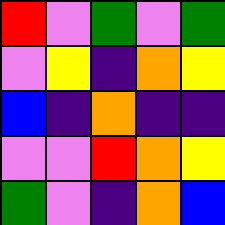[["red", "violet", "green", "violet", "green"], ["violet", "yellow", "indigo", "orange", "yellow"], ["blue", "indigo", "orange", "indigo", "indigo"], ["violet", "violet", "red", "orange", "yellow"], ["green", "violet", "indigo", "orange", "blue"]]